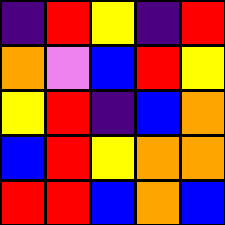[["indigo", "red", "yellow", "indigo", "red"], ["orange", "violet", "blue", "red", "yellow"], ["yellow", "red", "indigo", "blue", "orange"], ["blue", "red", "yellow", "orange", "orange"], ["red", "red", "blue", "orange", "blue"]]